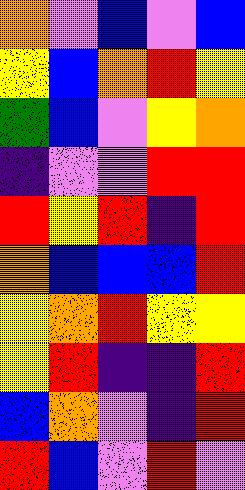[["orange", "violet", "blue", "violet", "blue"], ["yellow", "blue", "orange", "red", "yellow"], ["green", "blue", "violet", "yellow", "orange"], ["indigo", "violet", "violet", "red", "red"], ["red", "yellow", "red", "indigo", "red"], ["orange", "blue", "blue", "blue", "red"], ["yellow", "orange", "red", "yellow", "yellow"], ["yellow", "red", "indigo", "indigo", "red"], ["blue", "orange", "violet", "indigo", "red"], ["red", "blue", "violet", "red", "violet"]]